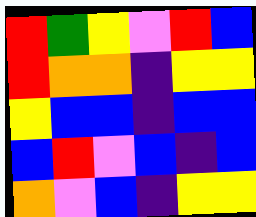[["red", "green", "yellow", "violet", "red", "blue"], ["red", "orange", "orange", "indigo", "yellow", "yellow"], ["yellow", "blue", "blue", "indigo", "blue", "blue"], ["blue", "red", "violet", "blue", "indigo", "blue"], ["orange", "violet", "blue", "indigo", "yellow", "yellow"]]